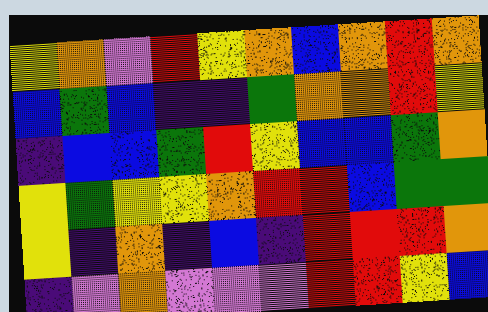[["yellow", "orange", "violet", "red", "yellow", "orange", "blue", "orange", "red", "orange"], ["blue", "green", "blue", "indigo", "indigo", "green", "orange", "orange", "red", "yellow"], ["indigo", "blue", "blue", "green", "red", "yellow", "blue", "blue", "green", "orange"], ["yellow", "green", "yellow", "yellow", "orange", "red", "red", "blue", "green", "green"], ["yellow", "indigo", "orange", "indigo", "blue", "indigo", "red", "red", "red", "orange"], ["indigo", "violet", "orange", "violet", "violet", "violet", "red", "red", "yellow", "blue"]]